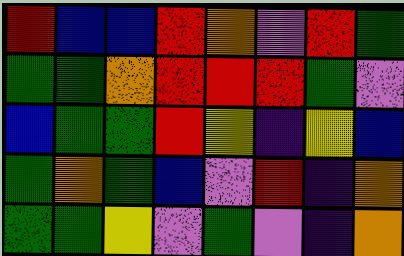[["red", "blue", "blue", "red", "orange", "violet", "red", "green"], ["green", "green", "orange", "red", "red", "red", "green", "violet"], ["blue", "green", "green", "red", "yellow", "indigo", "yellow", "blue"], ["green", "orange", "green", "blue", "violet", "red", "indigo", "orange"], ["green", "green", "yellow", "violet", "green", "violet", "indigo", "orange"]]